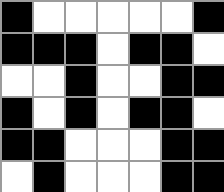[["black", "white", "white", "white", "white", "white", "black"], ["black", "black", "black", "white", "black", "black", "white"], ["white", "white", "black", "white", "white", "black", "black"], ["black", "white", "black", "white", "black", "black", "white"], ["black", "black", "white", "white", "white", "black", "black"], ["white", "black", "white", "white", "white", "black", "black"]]